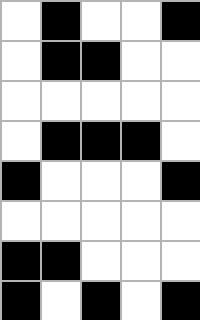[["white", "black", "white", "white", "black"], ["white", "black", "black", "white", "white"], ["white", "white", "white", "white", "white"], ["white", "black", "black", "black", "white"], ["black", "white", "white", "white", "black"], ["white", "white", "white", "white", "white"], ["black", "black", "white", "white", "white"], ["black", "white", "black", "white", "black"]]